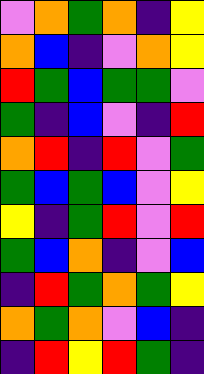[["violet", "orange", "green", "orange", "indigo", "yellow"], ["orange", "blue", "indigo", "violet", "orange", "yellow"], ["red", "green", "blue", "green", "green", "violet"], ["green", "indigo", "blue", "violet", "indigo", "red"], ["orange", "red", "indigo", "red", "violet", "green"], ["green", "blue", "green", "blue", "violet", "yellow"], ["yellow", "indigo", "green", "red", "violet", "red"], ["green", "blue", "orange", "indigo", "violet", "blue"], ["indigo", "red", "green", "orange", "green", "yellow"], ["orange", "green", "orange", "violet", "blue", "indigo"], ["indigo", "red", "yellow", "red", "green", "indigo"]]